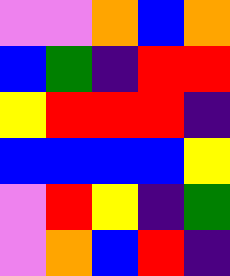[["violet", "violet", "orange", "blue", "orange"], ["blue", "green", "indigo", "red", "red"], ["yellow", "red", "red", "red", "indigo"], ["blue", "blue", "blue", "blue", "yellow"], ["violet", "red", "yellow", "indigo", "green"], ["violet", "orange", "blue", "red", "indigo"]]